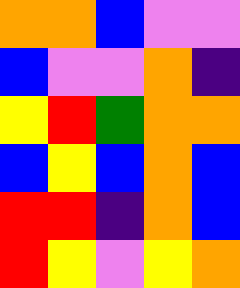[["orange", "orange", "blue", "violet", "violet"], ["blue", "violet", "violet", "orange", "indigo"], ["yellow", "red", "green", "orange", "orange"], ["blue", "yellow", "blue", "orange", "blue"], ["red", "red", "indigo", "orange", "blue"], ["red", "yellow", "violet", "yellow", "orange"]]